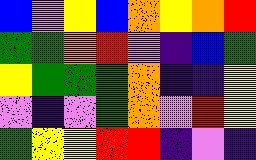[["blue", "violet", "yellow", "blue", "orange", "yellow", "orange", "red"], ["green", "green", "orange", "red", "violet", "indigo", "blue", "green"], ["yellow", "green", "green", "green", "orange", "indigo", "indigo", "yellow"], ["violet", "indigo", "violet", "green", "orange", "violet", "red", "yellow"], ["green", "yellow", "yellow", "red", "red", "indigo", "violet", "indigo"]]